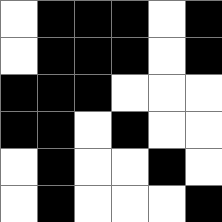[["white", "black", "black", "black", "white", "black"], ["white", "black", "black", "black", "white", "black"], ["black", "black", "black", "white", "white", "white"], ["black", "black", "white", "black", "white", "white"], ["white", "black", "white", "white", "black", "white"], ["white", "black", "white", "white", "white", "black"]]